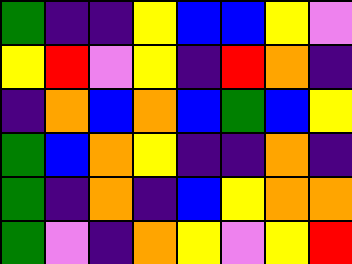[["green", "indigo", "indigo", "yellow", "blue", "blue", "yellow", "violet"], ["yellow", "red", "violet", "yellow", "indigo", "red", "orange", "indigo"], ["indigo", "orange", "blue", "orange", "blue", "green", "blue", "yellow"], ["green", "blue", "orange", "yellow", "indigo", "indigo", "orange", "indigo"], ["green", "indigo", "orange", "indigo", "blue", "yellow", "orange", "orange"], ["green", "violet", "indigo", "orange", "yellow", "violet", "yellow", "red"]]